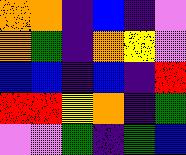[["orange", "orange", "indigo", "blue", "indigo", "violet"], ["orange", "green", "indigo", "orange", "yellow", "violet"], ["blue", "blue", "indigo", "blue", "indigo", "red"], ["red", "red", "yellow", "orange", "indigo", "green"], ["violet", "violet", "green", "indigo", "green", "blue"]]